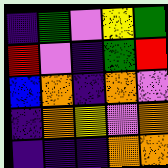[["indigo", "green", "violet", "yellow", "green"], ["red", "violet", "indigo", "green", "red"], ["blue", "orange", "indigo", "orange", "violet"], ["indigo", "orange", "yellow", "violet", "orange"], ["indigo", "indigo", "indigo", "orange", "orange"]]